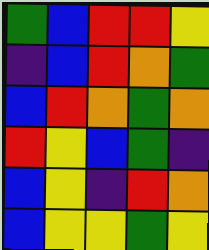[["green", "blue", "red", "red", "yellow"], ["indigo", "blue", "red", "orange", "green"], ["blue", "red", "orange", "green", "orange"], ["red", "yellow", "blue", "green", "indigo"], ["blue", "yellow", "indigo", "red", "orange"], ["blue", "yellow", "yellow", "green", "yellow"]]